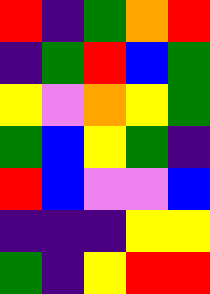[["red", "indigo", "green", "orange", "red"], ["indigo", "green", "red", "blue", "green"], ["yellow", "violet", "orange", "yellow", "green"], ["green", "blue", "yellow", "green", "indigo"], ["red", "blue", "violet", "violet", "blue"], ["indigo", "indigo", "indigo", "yellow", "yellow"], ["green", "indigo", "yellow", "red", "red"]]